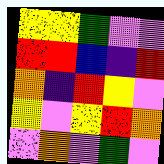[["yellow", "yellow", "green", "violet", "violet"], ["red", "red", "blue", "indigo", "red"], ["orange", "indigo", "red", "yellow", "violet"], ["yellow", "violet", "yellow", "red", "orange"], ["violet", "orange", "violet", "green", "violet"]]